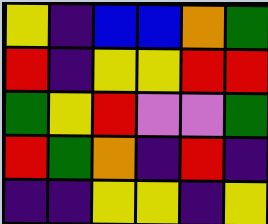[["yellow", "indigo", "blue", "blue", "orange", "green"], ["red", "indigo", "yellow", "yellow", "red", "red"], ["green", "yellow", "red", "violet", "violet", "green"], ["red", "green", "orange", "indigo", "red", "indigo"], ["indigo", "indigo", "yellow", "yellow", "indigo", "yellow"]]